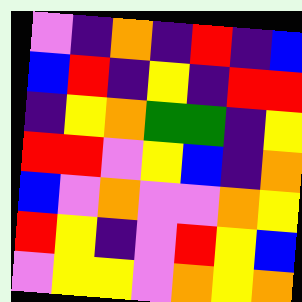[["violet", "indigo", "orange", "indigo", "red", "indigo", "blue"], ["blue", "red", "indigo", "yellow", "indigo", "red", "red"], ["indigo", "yellow", "orange", "green", "green", "indigo", "yellow"], ["red", "red", "violet", "yellow", "blue", "indigo", "orange"], ["blue", "violet", "orange", "violet", "violet", "orange", "yellow"], ["red", "yellow", "indigo", "violet", "red", "yellow", "blue"], ["violet", "yellow", "yellow", "violet", "orange", "yellow", "orange"]]